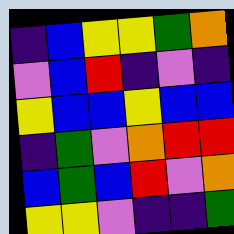[["indigo", "blue", "yellow", "yellow", "green", "orange"], ["violet", "blue", "red", "indigo", "violet", "indigo"], ["yellow", "blue", "blue", "yellow", "blue", "blue"], ["indigo", "green", "violet", "orange", "red", "red"], ["blue", "green", "blue", "red", "violet", "orange"], ["yellow", "yellow", "violet", "indigo", "indigo", "green"]]